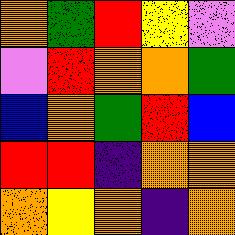[["orange", "green", "red", "yellow", "violet"], ["violet", "red", "orange", "orange", "green"], ["blue", "orange", "green", "red", "blue"], ["red", "red", "indigo", "orange", "orange"], ["orange", "yellow", "orange", "indigo", "orange"]]